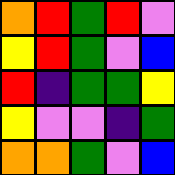[["orange", "red", "green", "red", "violet"], ["yellow", "red", "green", "violet", "blue"], ["red", "indigo", "green", "green", "yellow"], ["yellow", "violet", "violet", "indigo", "green"], ["orange", "orange", "green", "violet", "blue"]]